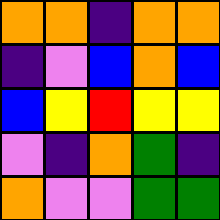[["orange", "orange", "indigo", "orange", "orange"], ["indigo", "violet", "blue", "orange", "blue"], ["blue", "yellow", "red", "yellow", "yellow"], ["violet", "indigo", "orange", "green", "indigo"], ["orange", "violet", "violet", "green", "green"]]